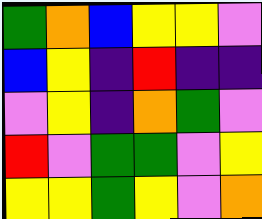[["green", "orange", "blue", "yellow", "yellow", "violet"], ["blue", "yellow", "indigo", "red", "indigo", "indigo"], ["violet", "yellow", "indigo", "orange", "green", "violet"], ["red", "violet", "green", "green", "violet", "yellow"], ["yellow", "yellow", "green", "yellow", "violet", "orange"]]